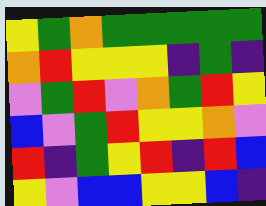[["yellow", "green", "orange", "green", "green", "green", "green", "green"], ["orange", "red", "yellow", "yellow", "yellow", "indigo", "green", "indigo"], ["violet", "green", "red", "violet", "orange", "green", "red", "yellow"], ["blue", "violet", "green", "red", "yellow", "yellow", "orange", "violet"], ["red", "indigo", "green", "yellow", "red", "indigo", "red", "blue"], ["yellow", "violet", "blue", "blue", "yellow", "yellow", "blue", "indigo"]]